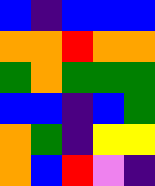[["blue", "indigo", "blue", "blue", "blue"], ["orange", "orange", "red", "orange", "orange"], ["green", "orange", "green", "green", "green"], ["blue", "blue", "indigo", "blue", "green"], ["orange", "green", "indigo", "yellow", "yellow"], ["orange", "blue", "red", "violet", "indigo"]]